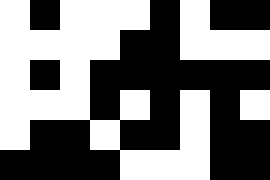[["white", "black", "white", "white", "white", "black", "white", "black", "black"], ["white", "white", "white", "white", "black", "black", "white", "white", "white"], ["white", "black", "white", "black", "black", "black", "black", "black", "black"], ["white", "white", "white", "black", "white", "black", "white", "black", "white"], ["white", "black", "black", "white", "black", "black", "white", "black", "black"], ["black", "black", "black", "black", "white", "white", "white", "black", "black"]]